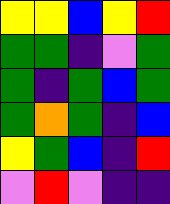[["yellow", "yellow", "blue", "yellow", "red"], ["green", "green", "indigo", "violet", "green"], ["green", "indigo", "green", "blue", "green"], ["green", "orange", "green", "indigo", "blue"], ["yellow", "green", "blue", "indigo", "red"], ["violet", "red", "violet", "indigo", "indigo"]]